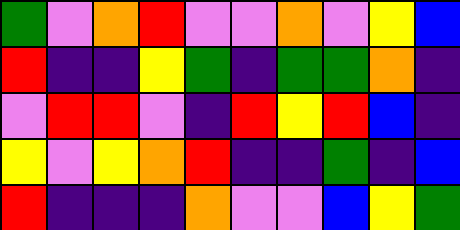[["green", "violet", "orange", "red", "violet", "violet", "orange", "violet", "yellow", "blue"], ["red", "indigo", "indigo", "yellow", "green", "indigo", "green", "green", "orange", "indigo"], ["violet", "red", "red", "violet", "indigo", "red", "yellow", "red", "blue", "indigo"], ["yellow", "violet", "yellow", "orange", "red", "indigo", "indigo", "green", "indigo", "blue"], ["red", "indigo", "indigo", "indigo", "orange", "violet", "violet", "blue", "yellow", "green"]]